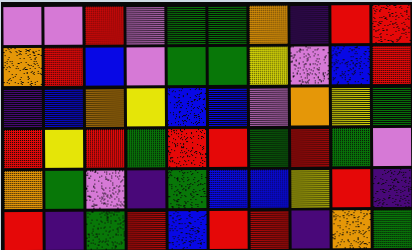[["violet", "violet", "red", "violet", "green", "green", "orange", "indigo", "red", "red"], ["orange", "red", "blue", "violet", "green", "green", "yellow", "violet", "blue", "red"], ["indigo", "blue", "orange", "yellow", "blue", "blue", "violet", "orange", "yellow", "green"], ["red", "yellow", "red", "green", "red", "red", "green", "red", "green", "violet"], ["orange", "green", "violet", "indigo", "green", "blue", "blue", "yellow", "red", "indigo"], ["red", "indigo", "green", "red", "blue", "red", "red", "indigo", "orange", "green"]]